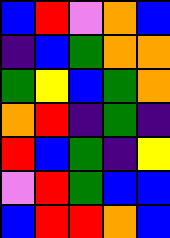[["blue", "red", "violet", "orange", "blue"], ["indigo", "blue", "green", "orange", "orange"], ["green", "yellow", "blue", "green", "orange"], ["orange", "red", "indigo", "green", "indigo"], ["red", "blue", "green", "indigo", "yellow"], ["violet", "red", "green", "blue", "blue"], ["blue", "red", "red", "orange", "blue"]]